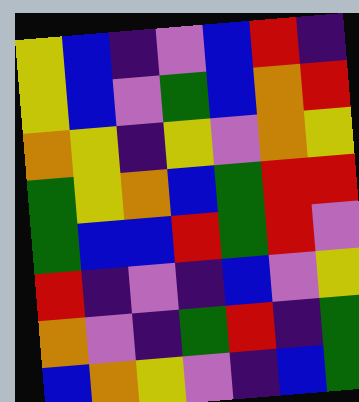[["yellow", "blue", "indigo", "violet", "blue", "red", "indigo"], ["yellow", "blue", "violet", "green", "blue", "orange", "red"], ["orange", "yellow", "indigo", "yellow", "violet", "orange", "yellow"], ["green", "yellow", "orange", "blue", "green", "red", "red"], ["green", "blue", "blue", "red", "green", "red", "violet"], ["red", "indigo", "violet", "indigo", "blue", "violet", "yellow"], ["orange", "violet", "indigo", "green", "red", "indigo", "green"], ["blue", "orange", "yellow", "violet", "indigo", "blue", "green"]]